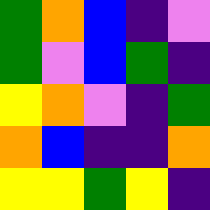[["green", "orange", "blue", "indigo", "violet"], ["green", "violet", "blue", "green", "indigo"], ["yellow", "orange", "violet", "indigo", "green"], ["orange", "blue", "indigo", "indigo", "orange"], ["yellow", "yellow", "green", "yellow", "indigo"]]